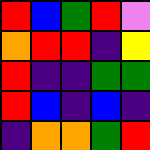[["red", "blue", "green", "red", "violet"], ["orange", "red", "red", "indigo", "yellow"], ["red", "indigo", "indigo", "green", "green"], ["red", "blue", "indigo", "blue", "indigo"], ["indigo", "orange", "orange", "green", "red"]]